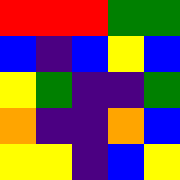[["red", "red", "red", "green", "green"], ["blue", "indigo", "blue", "yellow", "blue"], ["yellow", "green", "indigo", "indigo", "green"], ["orange", "indigo", "indigo", "orange", "blue"], ["yellow", "yellow", "indigo", "blue", "yellow"]]